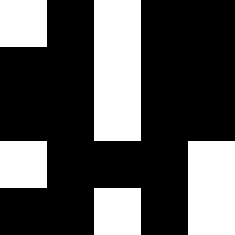[["white", "black", "white", "black", "black"], ["black", "black", "white", "black", "black"], ["black", "black", "white", "black", "black"], ["white", "black", "black", "black", "white"], ["black", "black", "white", "black", "white"]]